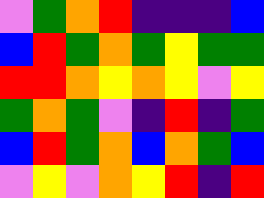[["violet", "green", "orange", "red", "indigo", "indigo", "indigo", "blue"], ["blue", "red", "green", "orange", "green", "yellow", "green", "green"], ["red", "red", "orange", "yellow", "orange", "yellow", "violet", "yellow"], ["green", "orange", "green", "violet", "indigo", "red", "indigo", "green"], ["blue", "red", "green", "orange", "blue", "orange", "green", "blue"], ["violet", "yellow", "violet", "orange", "yellow", "red", "indigo", "red"]]